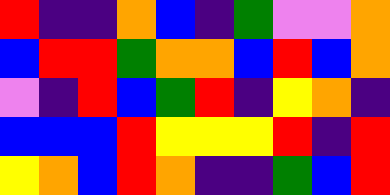[["red", "indigo", "indigo", "orange", "blue", "indigo", "green", "violet", "violet", "orange"], ["blue", "red", "red", "green", "orange", "orange", "blue", "red", "blue", "orange"], ["violet", "indigo", "red", "blue", "green", "red", "indigo", "yellow", "orange", "indigo"], ["blue", "blue", "blue", "red", "yellow", "yellow", "yellow", "red", "indigo", "red"], ["yellow", "orange", "blue", "red", "orange", "indigo", "indigo", "green", "blue", "red"]]